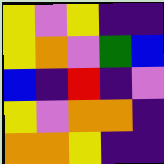[["yellow", "violet", "yellow", "indigo", "indigo"], ["yellow", "orange", "violet", "green", "blue"], ["blue", "indigo", "red", "indigo", "violet"], ["yellow", "violet", "orange", "orange", "indigo"], ["orange", "orange", "yellow", "indigo", "indigo"]]